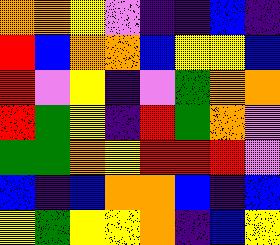[["orange", "orange", "yellow", "violet", "indigo", "indigo", "blue", "indigo"], ["red", "blue", "orange", "orange", "blue", "yellow", "yellow", "blue"], ["red", "violet", "yellow", "indigo", "violet", "green", "orange", "orange"], ["red", "green", "yellow", "indigo", "red", "green", "orange", "violet"], ["green", "green", "orange", "yellow", "red", "red", "red", "violet"], ["blue", "indigo", "blue", "orange", "orange", "blue", "indigo", "blue"], ["yellow", "green", "yellow", "yellow", "orange", "indigo", "blue", "yellow"]]